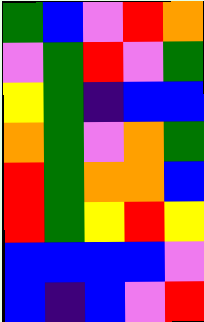[["green", "blue", "violet", "red", "orange"], ["violet", "green", "red", "violet", "green"], ["yellow", "green", "indigo", "blue", "blue"], ["orange", "green", "violet", "orange", "green"], ["red", "green", "orange", "orange", "blue"], ["red", "green", "yellow", "red", "yellow"], ["blue", "blue", "blue", "blue", "violet"], ["blue", "indigo", "blue", "violet", "red"]]